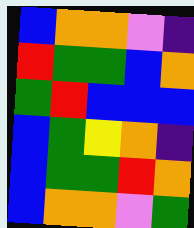[["blue", "orange", "orange", "violet", "indigo"], ["red", "green", "green", "blue", "orange"], ["green", "red", "blue", "blue", "blue"], ["blue", "green", "yellow", "orange", "indigo"], ["blue", "green", "green", "red", "orange"], ["blue", "orange", "orange", "violet", "green"]]